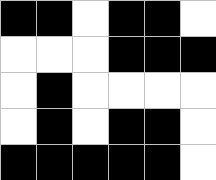[["black", "black", "white", "black", "black", "white"], ["white", "white", "white", "black", "black", "black"], ["white", "black", "white", "white", "white", "white"], ["white", "black", "white", "black", "black", "white"], ["black", "black", "black", "black", "black", "white"]]